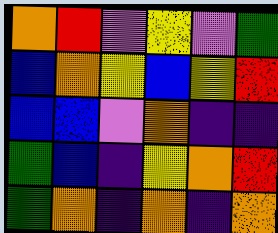[["orange", "red", "violet", "yellow", "violet", "green"], ["blue", "orange", "yellow", "blue", "yellow", "red"], ["blue", "blue", "violet", "orange", "indigo", "indigo"], ["green", "blue", "indigo", "yellow", "orange", "red"], ["green", "orange", "indigo", "orange", "indigo", "orange"]]